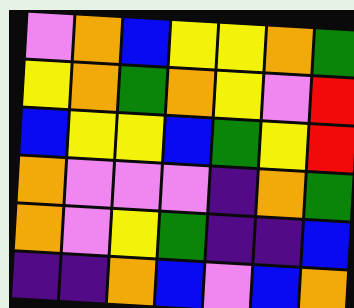[["violet", "orange", "blue", "yellow", "yellow", "orange", "green"], ["yellow", "orange", "green", "orange", "yellow", "violet", "red"], ["blue", "yellow", "yellow", "blue", "green", "yellow", "red"], ["orange", "violet", "violet", "violet", "indigo", "orange", "green"], ["orange", "violet", "yellow", "green", "indigo", "indigo", "blue"], ["indigo", "indigo", "orange", "blue", "violet", "blue", "orange"]]